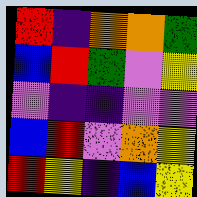[["red", "indigo", "orange", "orange", "green"], ["blue", "red", "green", "violet", "yellow"], ["violet", "indigo", "indigo", "violet", "violet"], ["blue", "red", "violet", "orange", "yellow"], ["red", "yellow", "indigo", "blue", "yellow"]]